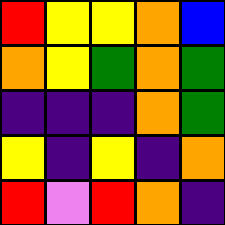[["red", "yellow", "yellow", "orange", "blue"], ["orange", "yellow", "green", "orange", "green"], ["indigo", "indigo", "indigo", "orange", "green"], ["yellow", "indigo", "yellow", "indigo", "orange"], ["red", "violet", "red", "orange", "indigo"]]